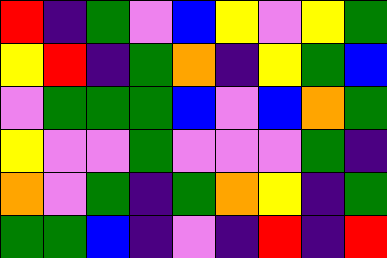[["red", "indigo", "green", "violet", "blue", "yellow", "violet", "yellow", "green"], ["yellow", "red", "indigo", "green", "orange", "indigo", "yellow", "green", "blue"], ["violet", "green", "green", "green", "blue", "violet", "blue", "orange", "green"], ["yellow", "violet", "violet", "green", "violet", "violet", "violet", "green", "indigo"], ["orange", "violet", "green", "indigo", "green", "orange", "yellow", "indigo", "green"], ["green", "green", "blue", "indigo", "violet", "indigo", "red", "indigo", "red"]]